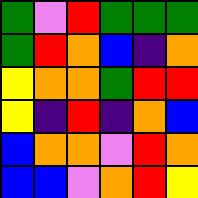[["green", "violet", "red", "green", "green", "green"], ["green", "red", "orange", "blue", "indigo", "orange"], ["yellow", "orange", "orange", "green", "red", "red"], ["yellow", "indigo", "red", "indigo", "orange", "blue"], ["blue", "orange", "orange", "violet", "red", "orange"], ["blue", "blue", "violet", "orange", "red", "yellow"]]